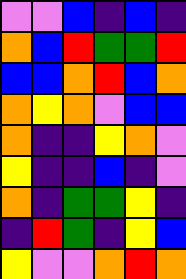[["violet", "violet", "blue", "indigo", "blue", "indigo"], ["orange", "blue", "red", "green", "green", "red"], ["blue", "blue", "orange", "red", "blue", "orange"], ["orange", "yellow", "orange", "violet", "blue", "blue"], ["orange", "indigo", "indigo", "yellow", "orange", "violet"], ["yellow", "indigo", "indigo", "blue", "indigo", "violet"], ["orange", "indigo", "green", "green", "yellow", "indigo"], ["indigo", "red", "green", "indigo", "yellow", "blue"], ["yellow", "violet", "violet", "orange", "red", "orange"]]